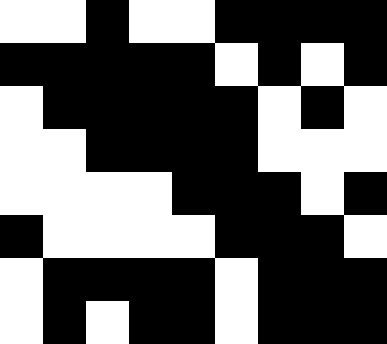[["white", "white", "black", "white", "white", "black", "black", "black", "black"], ["black", "black", "black", "black", "black", "white", "black", "white", "black"], ["white", "black", "black", "black", "black", "black", "white", "black", "white"], ["white", "white", "black", "black", "black", "black", "white", "white", "white"], ["white", "white", "white", "white", "black", "black", "black", "white", "black"], ["black", "white", "white", "white", "white", "black", "black", "black", "white"], ["white", "black", "black", "black", "black", "white", "black", "black", "black"], ["white", "black", "white", "black", "black", "white", "black", "black", "black"]]